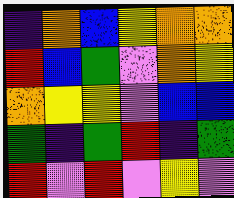[["indigo", "orange", "blue", "yellow", "orange", "orange"], ["red", "blue", "green", "violet", "orange", "yellow"], ["orange", "yellow", "yellow", "violet", "blue", "blue"], ["green", "indigo", "green", "red", "indigo", "green"], ["red", "violet", "red", "violet", "yellow", "violet"]]